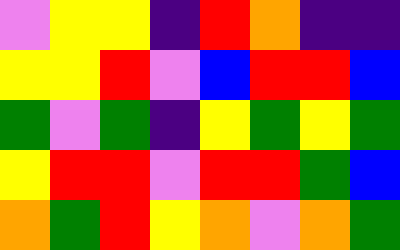[["violet", "yellow", "yellow", "indigo", "red", "orange", "indigo", "indigo"], ["yellow", "yellow", "red", "violet", "blue", "red", "red", "blue"], ["green", "violet", "green", "indigo", "yellow", "green", "yellow", "green"], ["yellow", "red", "red", "violet", "red", "red", "green", "blue"], ["orange", "green", "red", "yellow", "orange", "violet", "orange", "green"]]